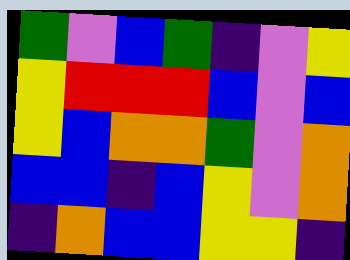[["green", "violet", "blue", "green", "indigo", "violet", "yellow"], ["yellow", "red", "red", "red", "blue", "violet", "blue"], ["yellow", "blue", "orange", "orange", "green", "violet", "orange"], ["blue", "blue", "indigo", "blue", "yellow", "violet", "orange"], ["indigo", "orange", "blue", "blue", "yellow", "yellow", "indigo"]]